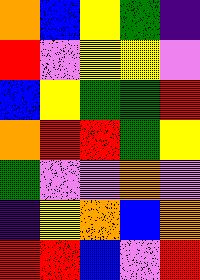[["orange", "blue", "yellow", "green", "indigo"], ["red", "violet", "yellow", "yellow", "violet"], ["blue", "yellow", "green", "green", "red"], ["orange", "red", "red", "green", "yellow"], ["green", "violet", "violet", "orange", "violet"], ["indigo", "yellow", "orange", "blue", "orange"], ["red", "red", "blue", "violet", "red"]]